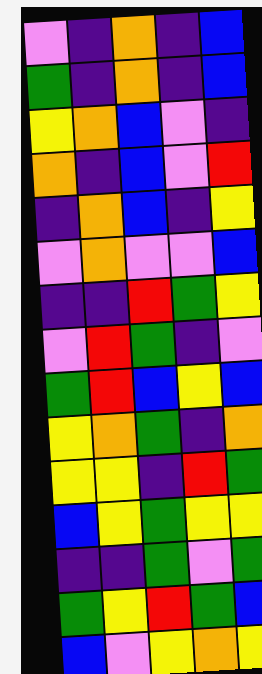[["violet", "indigo", "orange", "indigo", "blue"], ["green", "indigo", "orange", "indigo", "blue"], ["yellow", "orange", "blue", "violet", "indigo"], ["orange", "indigo", "blue", "violet", "red"], ["indigo", "orange", "blue", "indigo", "yellow"], ["violet", "orange", "violet", "violet", "blue"], ["indigo", "indigo", "red", "green", "yellow"], ["violet", "red", "green", "indigo", "violet"], ["green", "red", "blue", "yellow", "blue"], ["yellow", "orange", "green", "indigo", "orange"], ["yellow", "yellow", "indigo", "red", "green"], ["blue", "yellow", "green", "yellow", "yellow"], ["indigo", "indigo", "green", "violet", "green"], ["green", "yellow", "red", "green", "blue"], ["blue", "violet", "yellow", "orange", "yellow"]]